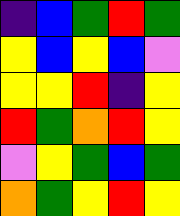[["indigo", "blue", "green", "red", "green"], ["yellow", "blue", "yellow", "blue", "violet"], ["yellow", "yellow", "red", "indigo", "yellow"], ["red", "green", "orange", "red", "yellow"], ["violet", "yellow", "green", "blue", "green"], ["orange", "green", "yellow", "red", "yellow"]]